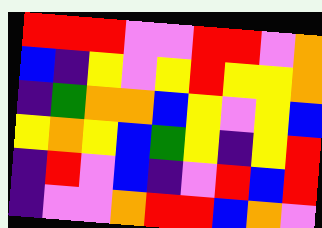[["red", "red", "red", "violet", "violet", "red", "red", "violet", "orange"], ["blue", "indigo", "yellow", "violet", "yellow", "red", "yellow", "yellow", "orange"], ["indigo", "green", "orange", "orange", "blue", "yellow", "violet", "yellow", "blue"], ["yellow", "orange", "yellow", "blue", "green", "yellow", "indigo", "yellow", "red"], ["indigo", "red", "violet", "blue", "indigo", "violet", "red", "blue", "red"], ["indigo", "violet", "violet", "orange", "red", "red", "blue", "orange", "violet"]]